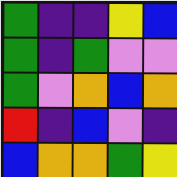[["green", "indigo", "indigo", "yellow", "blue"], ["green", "indigo", "green", "violet", "violet"], ["green", "violet", "orange", "blue", "orange"], ["red", "indigo", "blue", "violet", "indigo"], ["blue", "orange", "orange", "green", "yellow"]]